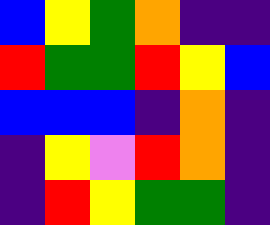[["blue", "yellow", "green", "orange", "indigo", "indigo"], ["red", "green", "green", "red", "yellow", "blue"], ["blue", "blue", "blue", "indigo", "orange", "indigo"], ["indigo", "yellow", "violet", "red", "orange", "indigo"], ["indigo", "red", "yellow", "green", "green", "indigo"]]